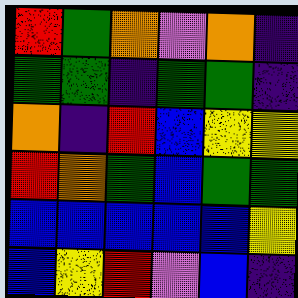[["red", "green", "orange", "violet", "orange", "indigo"], ["green", "green", "indigo", "green", "green", "indigo"], ["orange", "indigo", "red", "blue", "yellow", "yellow"], ["red", "orange", "green", "blue", "green", "green"], ["blue", "blue", "blue", "blue", "blue", "yellow"], ["blue", "yellow", "red", "violet", "blue", "indigo"]]